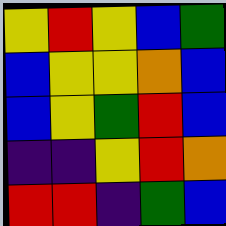[["yellow", "red", "yellow", "blue", "green"], ["blue", "yellow", "yellow", "orange", "blue"], ["blue", "yellow", "green", "red", "blue"], ["indigo", "indigo", "yellow", "red", "orange"], ["red", "red", "indigo", "green", "blue"]]